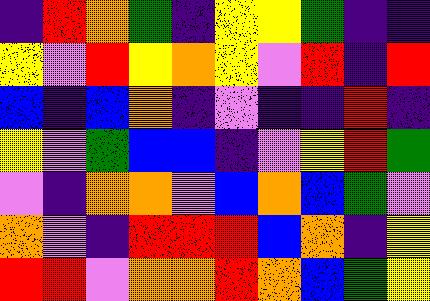[["indigo", "red", "orange", "green", "indigo", "yellow", "yellow", "green", "indigo", "indigo"], ["yellow", "violet", "red", "yellow", "orange", "yellow", "violet", "red", "indigo", "red"], ["blue", "indigo", "blue", "orange", "indigo", "violet", "indigo", "indigo", "red", "indigo"], ["yellow", "violet", "green", "blue", "blue", "indigo", "violet", "yellow", "red", "green"], ["violet", "indigo", "orange", "orange", "violet", "blue", "orange", "blue", "green", "violet"], ["orange", "violet", "indigo", "red", "red", "red", "blue", "orange", "indigo", "yellow"], ["red", "red", "violet", "orange", "orange", "red", "orange", "blue", "green", "yellow"]]